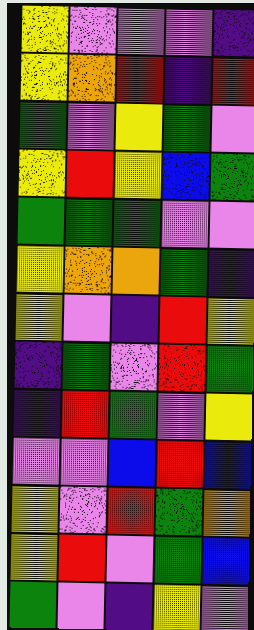[["yellow", "violet", "violet", "violet", "indigo"], ["yellow", "orange", "red", "indigo", "red"], ["green", "violet", "yellow", "green", "violet"], ["yellow", "red", "yellow", "blue", "green"], ["green", "green", "green", "violet", "violet"], ["yellow", "orange", "orange", "green", "indigo"], ["yellow", "violet", "indigo", "red", "yellow"], ["indigo", "green", "violet", "red", "green"], ["indigo", "red", "green", "violet", "yellow"], ["violet", "violet", "blue", "red", "blue"], ["yellow", "violet", "red", "green", "orange"], ["yellow", "red", "violet", "green", "blue"], ["green", "violet", "indigo", "yellow", "violet"]]